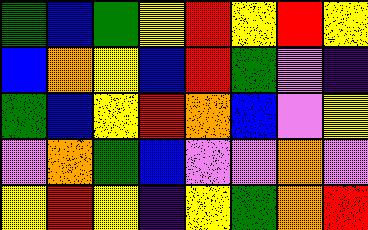[["green", "blue", "green", "yellow", "red", "yellow", "red", "yellow"], ["blue", "orange", "yellow", "blue", "red", "green", "violet", "indigo"], ["green", "blue", "yellow", "red", "orange", "blue", "violet", "yellow"], ["violet", "orange", "green", "blue", "violet", "violet", "orange", "violet"], ["yellow", "red", "yellow", "indigo", "yellow", "green", "orange", "red"]]